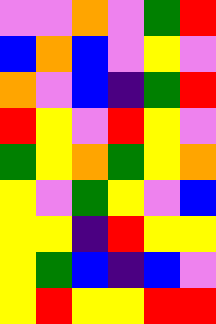[["violet", "violet", "orange", "violet", "green", "red"], ["blue", "orange", "blue", "violet", "yellow", "violet"], ["orange", "violet", "blue", "indigo", "green", "red"], ["red", "yellow", "violet", "red", "yellow", "violet"], ["green", "yellow", "orange", "green", "yellow", "orange"], ["yellow", "violet", "green", "yellow", "violet", "blue"], ["yellow", "yellow", "indigo", "red", "yellow", "yellow"], ["yellow", "green", "blue", "indigo", "blue", "violet"], ["yellow", "red", "yellow", "yellow", "red", "red"]]